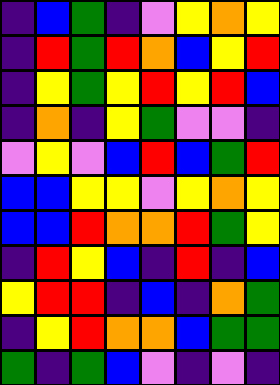[["indigo", "blue", "green", "indigo", "violet", "yellow", "orange", "yellow"], ["indigo", "red", "green", "red", "orange", "blue", "yellow", "red"], ["indigo", "yellow", "green", "yellow", "red", "yellow", "red", "blue"], ["indigo", "orange", "indigo", "yellow", "green", "violet", "violet", "indigo"], ["violet", "yellow", "violet", "blue", "red", "blue", "green", "red"], ["blue", "blue", "yellow", "yellow", "violet", "yellow", "orange", "yellow"], ["blue", "blue", "red", "orange", "orange", "red", "green", "yellow"], ["indigo", "red", "yellow", "blue", "indigo", "red", "indigo", "blue"], ["yellow", "red", "red", "indigo", "blue", "indigo", "orange", "green"], ["indigo", "yellow", "red", "orange", "orange", "blue", "green", "green"], ["green", "indigo", "green", "blue", "violet", "indigo", "violet", "indigo"]]